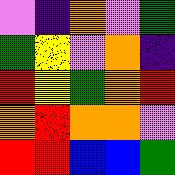[["violet", "indigo", "orange", "violet", "green"], ["green", "yellow", "violet", "orange", "indigo"], ["red", "yellow", "green", "orange", "red"], ["orange", "red", "orange", "orange", "violet"], ["red", "red", "blue", "blue", "green"]]